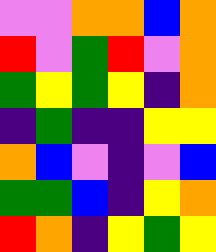[["violet", "violet", "orange", "orange", "blue", "orange"], ["red", "violet", "green", "red", "violet", "orange"], ["green", "yellow", "green", "yellow", "indigo", "orange"], ["indigo", "green", "indigo", "indigo", "yellow", "yellow"], ["orange", "blue", "violet", "indigo", "violet", "blue"], ["green", "green", "blue", "indigo", "yellow", "orange"], ["red", "orange", "indigo", "yellow", "green", "yellow"]]